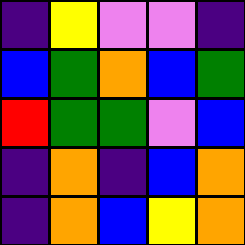[["indigo", "yellow", "violet", "violet", "indigo"], ["blue", "green", "orange", "blue", "green"], ["red", "green", "green", "violet", "blue"], ["indigo", "orange", "indigo", "blue", "orange"], ["indigo", "orange", "blue", "yellow", "orange"]]